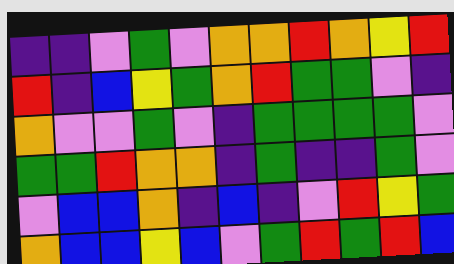[["indigo", "indigo", "violet", "green", "violet", "orange", "orange", "red", "orange", "yellow", "red"], ["red", "indigo", "blue", "yellow", "green", "orange", "red", "green", "green", "violet", "indigo"], ["orange", "violet", "violet", "green", "violet", "indigo", "green", "green", "green", "green", "violet"], ["green", "green", "red", "orange", "orange", "indigo", "green", "indigo", "indigo", "green", "violet"], ["violet", "blue", "blue", "orange", "indigo", "blue", "indigo", "violet", "red", "yellow", "green"], ["orange", "blue", "blue", "yellow", "blue", "violet", "green", "red", "green", "red", "blue"]]